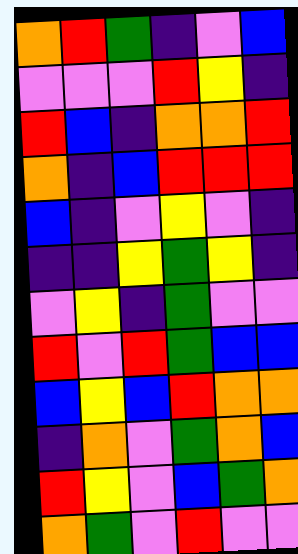[["orange", "red", "green", "indigo", "violet", "blue"], ["violet", "violet", "violet", "red", "yellow", "indigo"], ["red", "blue", "indigo", "orange", "orange", "red"], ["orange", "indigo", "blue", "red", "red", "red"], ["blue", "indigo", "violet", "yellow", "violet", "indigo"], ["indigo", "indigo", "yellow", "green", "yellow", "indigo"], ["violet", "yellow", "indigo", "green", "violet", "violet"], ["red", "violet", "red", "green", "blue", "blue"], ["blue", "yellow", "blue", "red", "orange", "orange"], ["indigo", "orange", "violet", "green", "orange", "blue"], ["red", "yellow", "violet", "blue", "green", "orange"], ["orange", "green", "violet", "red", "violet", "violet"]]